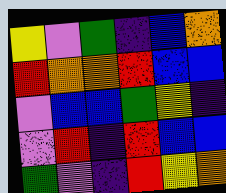[["yellow", "violet", "green", "indigo", "blue", "orange"], ["red", "orange", "orange", "red", "blue", "blue"], ["violet", "blue", "blue", "green", "yellow", "indigo"], ["violet", "red", "indigo", "red", "blue", "blue"], ["green", "violet", "indigo", "red", "yellow", "orange"]]